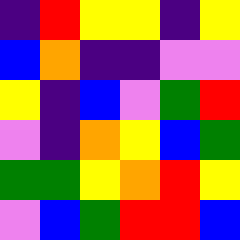[["indigo", "red", "yellow", "yellow", "indigo", "yellow"], ["blue", "orange", "indigo", "indigo", "violet", "violet"], ["yellow", "indigo", "blue", "violet", "green", "red"], ["violet", "indigo", "orange", "yellow", "blue", "green"], ["green", "green", "yellow", "orange", "red", "yellow"], ["violet", "blue", "green", "red", "red", "blue"]]